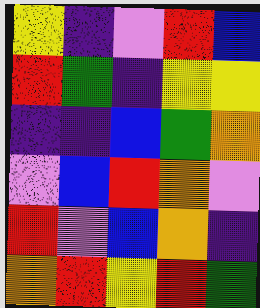[["yellow", "indigo", "violet", "red", "blue"], ["red", "green", "indigo", "yellow", "yellow"], ["indigo", "indigo", "blue", "green", "orange"], ["violet", "blue", "red", "orange", "violet"], ["red", "violet", "blue", "orange", "indigo"], ["orange", "red", "yellow", "red", "green"]]